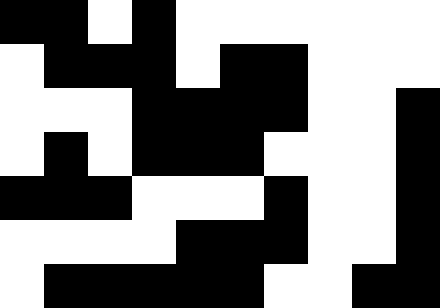[["black", "black", "white", "black", "white", "white", "white", "white", "white", "white"], ["white", "black", "black", "black", "white", "black", "black", "white", "white", "white"], ["white", "white", "white", "black", "black", "black", "black", "white", "white", "black"], ["white", "black", "white", "black", "black", "black", "white", "white", "white", "black"], ["black", "black", "black", "white", "white", "white", "black", "white", "white", "black"], ["white", "white", "white", "white", "black", "black", "black", "white", "white", "black"], ["white", "black", "black", "black", "black", "black", "white", "white", "black", "black"]]